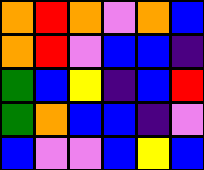[["orange", "red", "orange", "violet", "orange", "blue"], ["orange", "red", "violet", "blue", "blue", "indigo"], ["green", "blue", "yellow", "indigo", "blue", "red"], ["green", "orange", "blue", "blue", "indigo", "violet"], ["blue", "violet", "violet", "blue", "yellow", "blue"]]